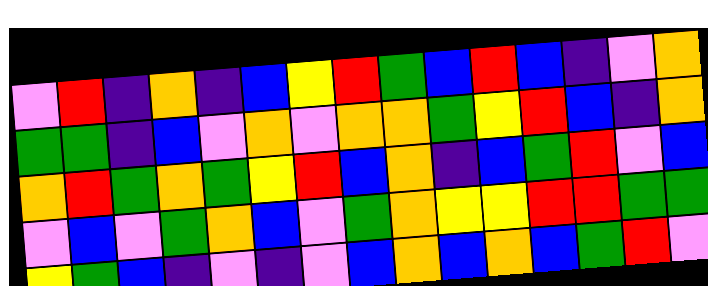[["violet", "red", "indigo", "orange", "indigo", "blue", "yellow", "red", "green", "blue", "red", "blue", "indigo", "violet", "orange"], ["green", "green", "indigo", "blue", "violet", "orange", "violet", "orange", "orange", "green", "yellow", "red", "blue", "indigo", "orange"], ["orange", "red", "green", "orange", "green", "yellow", "red", "blue", "orange", "indigo", "blue", "green", "red", "violet", "blue"], ["violet", "blue", "violet", "green", "orange", "blue", "violet", "green", "orange", "yellow", "yellow", "red", "red", "green", "green"], ["yellow", "green", "blue", "indigo", "violet", "indigo", "violet", "blue", "orange", "blue", "orange", "blue", "green", "red", "violet"]]